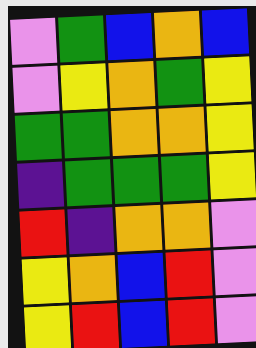[["violet", "green", "blue", "orange", "blue"], ["violet", "yellow", "orange", "green", "yellow"], ["green", "green", "orange", "orange", "yellow"], ["indigo", "green", "green", "green", "yellow"], ["red", "indigo", "orange", "orange", "violet"], ["yellow", "orange", "blue", "red", "violet"], ["yellow", "red", "blue", "red", "violet"]]